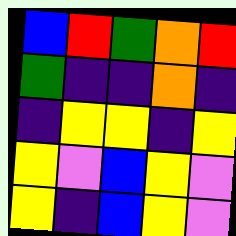[["blue", "red", "green", "orange", "red"], ["green", "indigo", "indigo", "orange", "indigo"], ["indigo", "yellow", "yellow", "indigo", "yellow"], ["yellow", "violet", "blue", "yellow", "violet"], ["yellow", "indigo", "blue", "yellow", "violet"]]